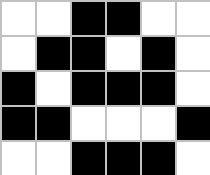[["white", "white", "black", "black", "white", "white"], ["white", "black", "black", "white", "black", "white"], ["black", "white", "black", "black", "black", "white"], ["black", "black", "white", "white", "white", "black"], ["white", "white", "black", "black", "black", "white"]]